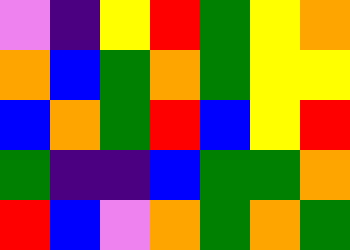[["violet", "indigo", "yellow", "red", "green", "yellow", "orange"], ["orange", "blue", "green", "orange", "green", "yellow", "yellow"], ["blue", "orange", "green", "red", "blue", "yellow", "red"], ["green", "indigo", "indigo", "blue", "green", "green", "orange"], ["red", "blue", "violet", "orange", "green", "orange", "green"]]